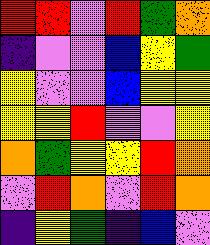[["red", "red", "violet", "red", "green", "orange"], ["indigo", "violet", "violet", "blue", "yellow", "green"], ["yellow", "violet", "violet", "blue", "yellow", "yellow"], ["yellow", "yellow", "red", "violet", "violet", "yellow"], ["orange", "green", "yellow", "yellow", "red", "orange"], ["violet", "red", "orange", "violet", "red", "orange"], ["indigo", "yellow", "green", "indigo", "blue", "violet"]]